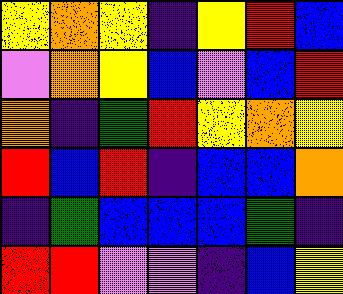[["yellow", "orange", "yellow", "indigo", "yellow", "red", "blue"], ["violet", "orange", "yellow", "blue", "violet", "blue", "red"], ["orange", "indigo", "green", "red", "yellow", "orange", "yellow"], ["red", "blue", "red", "indigo", "blue", "blue", "orange"], ["indigo", "green", "blue", "blue", "blue", "green", "indigo"], ["red", "red", "violet", "violet", "indigo", "blue", "yellow"]]